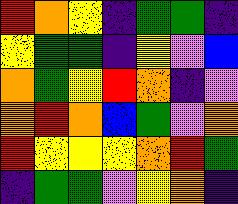[["red", "orange", "yellow", "indigo", "green", "green", "indigo"], ["yellow", "green", "green", "indigo", "yellow", "violet", "blue"], ["orange", "green", "yellow", "red", "orange", "indigo", "violet"], ["orange", "red", "orange", "blue", "green", "violet", "orange"], ["red", "yellow", "yellow", "yellow", "orange", "red", "green"], ["indigo", "green", "green", "violet", "yellow", "orange", "indigo"]]